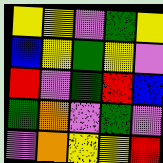[["yellow", "yellow", "violet", "green", "yellow"], ["blue", "yellow", "green", "yellow", "violet"], ["red", "violet", "green", "red", "blue"], ["green", "orange", "violet", "green", "violet"], ["violet", "orange", "yellow", "yellow", "red"]]